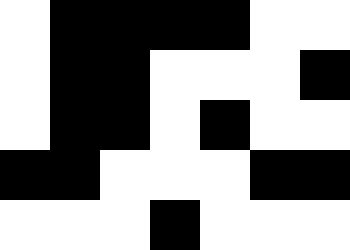[["white", "black", "black", "black", "black", "white", "white"], ["white", "black", "black", "white", "white", "white", "black"], ["white", "black", "black", "white", "black", "white", "white"], ["black", "black", "white", "white", "white", "black", "black"], ["white", "white", "white", "black", "white", "white", "white"]]